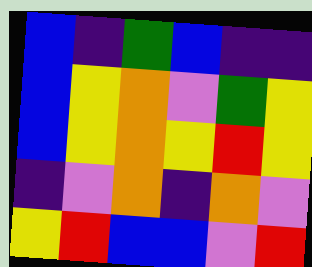[["blue", "indigo", "green", "blue", "indigo", "indigo"], ["blue", "yellow", "orange", "violet", "green", "yellow"], ["blue", "yellow", "orange", "yellow", "red", "yellow"], ["indigo", "violet", "orange", "indigo", "orange", "violet"], ["yellow", "red", "blue", "blue", "violet", "red"]]